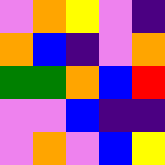[["violet", "orange", "yellow", "violet", "indigo"], ["orange", "blue", "indigo", "violet", "orange"], ["green", "green", "orange", "blue", "red"], ["violet", "violet", "blue", "indigo", "indigo"], ["violet", "orange", "violet", "blue", "yellow"]]